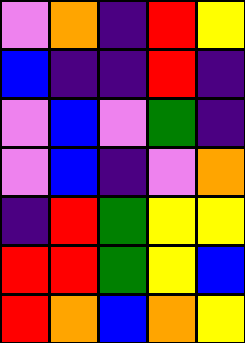[["violet", "orange", "indigo", "red", "yellow"], ["blue", "indigo", "indigo", "red", "indigo"], ["violet", "blue", "violet", "green", "indigo"], ["violet", "blue", "indigo", "violet", "orange"], ["indigo", "red", "green", "yellow", "yellow"], ["red", "red", "green", "yellow", "blue"], ["red", "orange", "blue", "orange", "yellow"]]